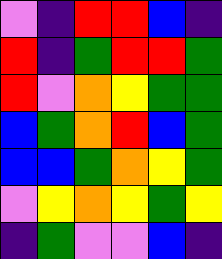[["violet", "indigo", "red", "red", "blue", "indigo"], ["red", "indigo", "green", "red", "red", "green"], ["red", "violet", "orange", "yellow", "green", "green"], ["blue", "green", "orange", "red", "blue", "green"], ["blue", "blue", "green", "orange", "yellow", "green"], ["violet", "yellow", "orange", "yellow", "green", "yellow"], ["indigo", "green", "violet", "violet", "blue", "indigo"]]